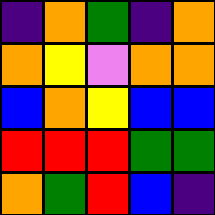[["indigo", "orange", "green", "indigo", "orange"], ["orange", "yellow", "violet", "orange", "orange"], ["blue", "orange", "yellow", "blue", "blue"], ["red", "red", "red", "green", "green"], ["orange", "green", "red", "blue", "indigo"]]